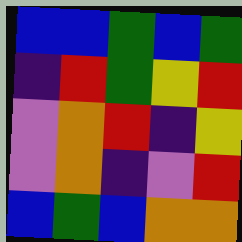[["blue", "blue", "green", "blue", "green"], ["indigo", "red", "green", "yellow", "red"], ["violet", "orange", "red", "indigo", "yellow"], ["violet", "orange", "indigo", "violet", "red"], ["blue", "green", "blue", "orange", "orange"]]